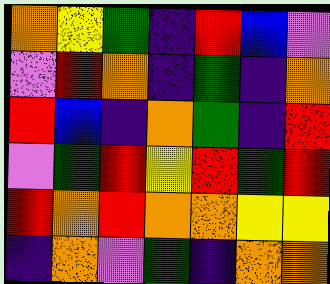[["orange", "yellow", "green", "indigo", "red", "blue", "violet"], ["violet", "red", "orange", "indigo", "green", "indigo", "orange"], ["red", "blue", "indigo", "orange", "green", "indigo", "red"], ["violet", "green", "red", "yellow", "red", "green", "red"], ["red", "orange", "red", "orange", "orange", "yellow", "yellow"], ["indigo", "orange", "violet", "green", "indigo", "orange", "orange"]]